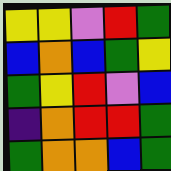[["yellow", "yellow", "violet", "red", "green"], ["blue", "orange", "blue", "green", "yellow"], ["green", "yellow", "red", "violet", "blue"], ["indigo", "orange", "red", "red", "green"], ["green", "orange", "orange", "blue", "green"]]